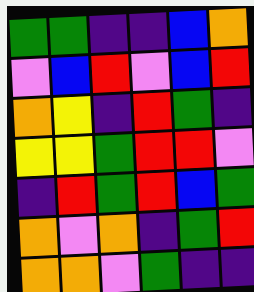[["green", "green", "indigo", "indigo", "blue", "orange"], ["violet", "blue", "red", "violet", "blue", "red"], ["orange", "yellow", "indigo", "red", "green", "indigo"], ["yellow", "yellow", "green", "red", "red", "violet"], ["indigo", "red", "green", "red", "blue", "green"], ["orange", "violet", "orange", "indigo", "green", "red"], ["orange", "orange", "violet", "green", "indigo", "indigo"]]